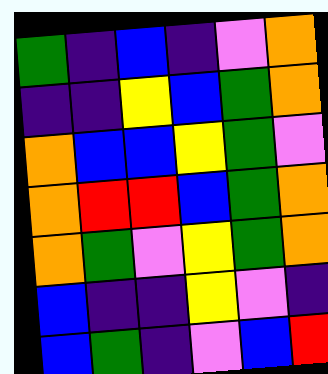[["green", "indigo", "blue", "indigo", "violet", "orange"], ["indigo", "indigo", "yellow", "blue", "green", "orange"], ["orange", "blue", "blue", "yellow", "green", "violet"], ["orange", "red", "red", "blue", "green", "orange"], ["orange", "green", "violet", "yellow", "green", "orange"], ["blue", "indigo", "indigo", "yellow", "violet", "indigo"], ["blue", "green", "indigo", "violet", "blue", "red"]]